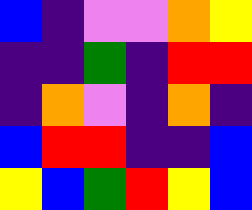[["blue", "indigo", "violet", "violet", "orange", "yellow"], ["indigo", "indigo", "green", "indigo", "red", "red"], ["indigo", "orange", "violet", "indigo", "orange", "indigo"], ["blue", "red", "red", "indigo", "indigo", "blue"], ["yellow", "blue", "green", "red", "yellow", "blue"]]